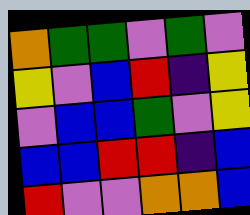[["orange", "green", "green", "violet", "green", "violet"], ["yellow", "violet", "blue", "red", "indigo", "yellow"], ["violet", "blue", "blue", "green", "violet", "yellow"], ["blue", "blue", "red", "red", "indigo", "blue"], ["red", "violet", "violet", "orange", "orange", "blue"]]